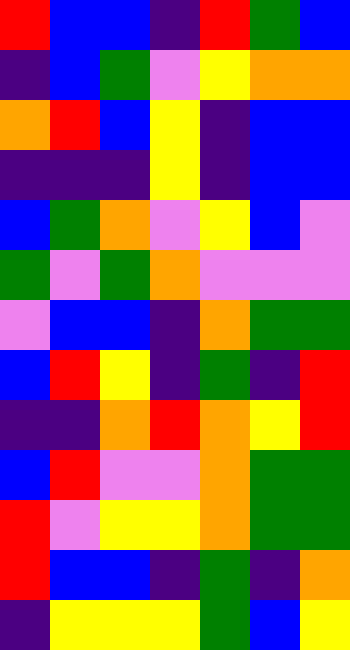[["red", "blue", "blue", "indigo", "red", "green", "blue"], ["indigo", "blue", "green", "violet", "yellow", "orange", "orange"], ["orange", "red", "blue", "yellow", "indigo", "blue", "blue"], ["indigo", "indigo", "indigo", "yellow", "indigo", "blue", "blue"], ["blue", "green", "orange", "violet", "yellow", "blue", "violet"], ["green", "violet", "green", "orange", "violet", "violet", "violet"], ["violet", "blue", "blue", "indigo", "orange", "green", "green"], ["blue", "red", "yellow", "indigo", "green", "indigo", "red"], ["indigo", "indigo", "orange", "red", "orange", "yellow", "red"], ["blue", "red", "violet", "violet", "orange", "green", "green"], ["red", "violet", "yellow", "yellow", "orange", "green", "green"], ["red", "blue", "blue", "indigo", "green", "indigo", "orange"], ["indigo", "yellow", "yellow", "yellow", "green", "blue", "yellow"]]